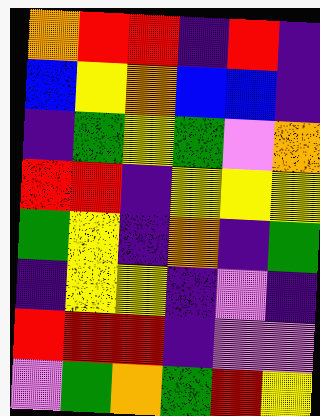[["orange", "red", "red", "indigo", "red", "indigo"], ["blue", "yellow", "orange", "blue", "blue", "indigo"], ["indigo", "green", "yellow", "green", "violet", "orange"], ["red", "red", "indigo", "yellow", "yellow", "yellow"], ["green", "yellow", "indigo", "orange", "indigo", "green"], ["indigo", "yellow", "yellow", "indigo", "violet", "indigo"], ["red", "red", "red", "indigo", "violet", "violet"], ["violet", "green", "orange", "green", "red", "yellow"]]